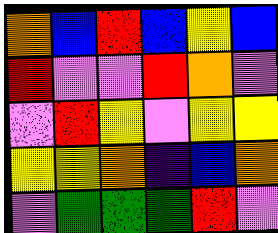[["orange", "blue", "red", "blue", "yellow", "blue"], ["red", "violet", "violet", "red", "orange", "violet"], ["violet", "red", "yellow", "violet", "yellow", "yellow"], ["yellow", "yellow", "orange", "indigo", "blue", "orange"], ["violet", "green", "green", "green", "red", "violet"]]